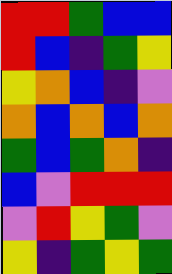[["red", "red", "green", "blue", "blue"], ["red", "blue", "indigo", "green", "yellow"], ["yellow", "orange", "blue", "indigo", "violet"], ["orange", "blue", "orange", "blue", "orange"], ["green", "blue", "green", "orange", "indigo"], ["blue", "violet", "red", "red", "red"], ["violet", "red", "yellow", "green", "violet"], ["yellow", "indigo", "green", "yellow", "green"]]